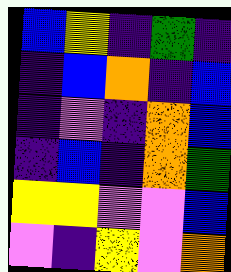[["blue", "yellow", "indigo", "green", "indigo"], ["indigo", "blue", "orange", "indigo", "blue"], ["indigo", "violet", "indigo", "orange", "blue"], ["indigo", "blue", "indigo", "orange", "green"], ["yellow", "yellow", "violet", "violet", "blue"], ["violet", "indigo", "yellow", "violet", "orange"]]